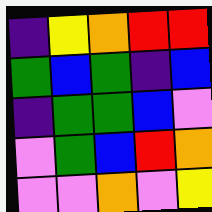[["indigo", "yellow", "orange", "red", "red"], ["green", "blue", "green", "indigo", "blue"], ["indigo", "green", "green", "blue", "violet"], ["violet", "green", "blue", "red", "orange"], ["violet", "violet", "orange", "violet", "yellow"]]